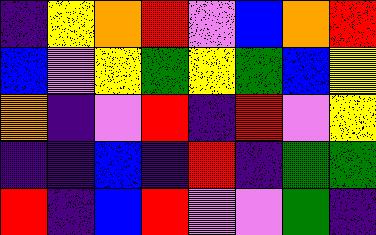[["indigo", "yellow", "orange", "red", "violet", "blue", "orange", "red"], ["blue", "violet", "yellow", "green", "yellow", "green", "blue", "yellow"], ["orange", "indigo", "violet", "red", "indigo", "red", "violet", "yellow"], ["indigo", "indigo", "blue", "indigo", "red", "indigo", "green", "green"], ["red", "indigo", "blue", "red", "violet", "violet", "green", "indigo"]]